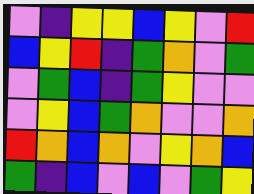[["violet", "indigo", "yellow", "yellow", "blue", "yellow", "violet", "red"], ["blue", "yellow", "red", "indigo", "green", "orange", "violet", "green"], ["violet", "green", "blue", "indigo", "green", "yellow", "violet", "violet"], ["violet", "yellow", "blue", "green", "orange", "violet", "violet", "orange"], ["red", "orange", "blue", "orange", "violet", "yellow", "orange", "blue"], ["green", "indigo", "blue", "violet", "blue", "violet", "green", "yellow"]]